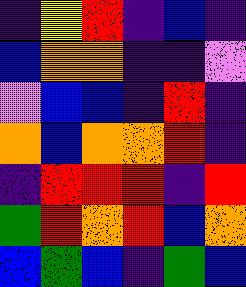[["indigo", "yellow", "red", "indigo", "blue", "indigo"], ["blue", "orange", "orange", "indigo", "indigo", "violet"], ["violet", "blue", "blue", "indigo", "red", "indigo"], ["orange", "blue", "orange", "orange", "red", "indigo"], ["indigo", "red", "red", "red", "indigo", "red"], ["green", "red", "orange", "red", "blue", "orange"], ["blue", "green", "blue", "indigo", "green", "blue"]]